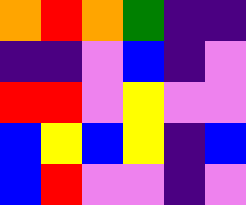[["orange", "red", "orange", "green", "indigo", "indigo"], ["indigo", "indigo", "violet", "blue", "indigo", "violet"], ["red", "red", "violet", "yellow", "violet", "violet"], ["blue", "yellow", "blue", "yellow", "indigo", "blue"], ["blue", "red", "violet", "violet", "indigo", "violet"]]